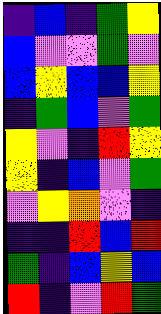[["indigo", "blue", "indigo", "green", "yellow"], ["blue", "violet", "violet", "green", "violet"], ["blue", "yellow", "blue", "blue", "yellow"], ["indigo", "green", "blue", "violet", "green"], ["yellow", "violet", "indigo", "red", "yellow"], ["yellow", "indigo", "blue", "violet", "green"], ["violet", "yellow", "orange", "violet", "indigo"], ["indigo", "indigo", "red", "blue", "red"], ["green", "indigo", "blue", "yellow", "blue"], ["red", "indigo", "violet", "red", "green"]]